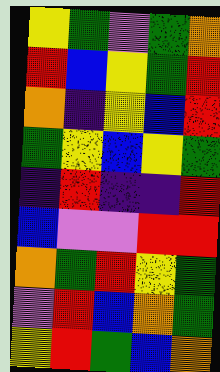[["yellow", "green", "violet", "green", "orange"], ["red", "blue", "yellow", "green", "red"], ["orange", "indigo", "yellow", "blue", "red"], ["green", "yellow", "blue", "yellow", "green"], ["indigo", "red", "indigo", "indigo", "red"], ["blue", "violet", "violet", "red", "red"], ["orange", "green", "red", "yellow", "green"], ["violet", "red", "blue", "orange", "green"], ["yellow", "red", "green", "blue", "orange"]]